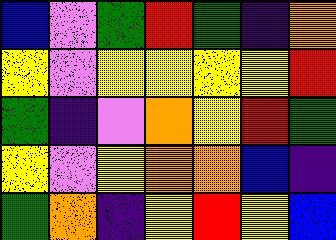[["blue", "violet", "green", "red", "green", "indigo", "orange"], ["yellow", "violet", "yellow", "yellow", "yellow", "yellow", "red"], ["green", "indigo", "violet", "orange", "yellow", "red", "green"], ["yellow", "violet", "yellow", "orange", "orange", "blue", "indigo"], ["green", "orange", "indigo", "yellow", "red", "yellow", "blue"]]